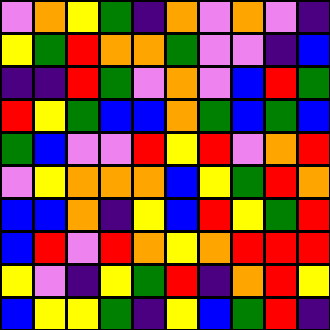[["violet", "orange", "yellow", "green", "indigo", "orange", "violet", "orange", "violet", "indigo"], ["yellow", "green", "red", "orange", "orange", "green", "violet", "violet", "indigo", "blue"], ["indigo", "indigo", "red", "green", "violet", "orange", "violet", "blue", "red", "green"], ["red", "yellow", "green", "blue", "blue", "orange", "green", "blue", "green", "blue"], ["green", "blue", "violet", "violet", "red", "yellow", "red", "violet", "orange", "red"], ["violet", "yellow", "orange", "orange", "orange", "blue", "yellow", "green", "red", "orange"], ["blue", "blue", "orange", "indigo", "yellow", "blue", "red", "yellow", "green", "red"], ["blue", "red", "violet", "red", "orange", "yellow", "orange", "red", "red", "red"], ["yellow", "violet", "indigo", "yellow", "green", "red", "indigo", "orange", "red", "yellow"], ["blue", "yellow", "yellow", "green", "indigo", "yellow", "blue", "green", "red", "indigo"]]